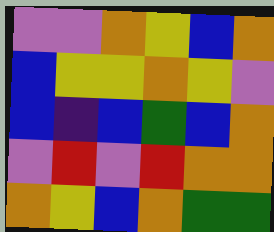[["violet", "violet", "orange", "yellow", "blue", "orange"], ["blue", "yellow", "yellow", "orange", "yellow", "violet"], ["blue", "indigo", "blue", "green", "blue", "orange"], ["violet", "red", "violet", "red", "orange", "orange"], ["orange", "yellow", "blue", "orange", "green", "green"]]